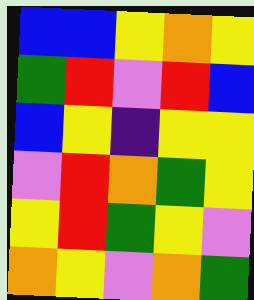[["blue", "blue", "yellow", "orange", "yellow"], ["green", "red", "violet", "red", "blue"], ["blue", "yellow", "indigo", "yellow", "yellow"], ["violet", "red", "orange", "green", "yellow"], ["yellow", "red", "green", "yellow", "violet"], ["orange", "yellow", "violet", "orange", "green"]]